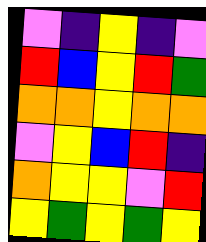[["violet", "indigo", "yellow", "indigo", "violet"], ["red", "blue", "yellow", "red", "green"], ["orange", "orange", "yellow", "orange", "orange"], ["violet", "yellow", "blue", "red", "indigo"], ["orange", "yellow", "yellow", "violet", "red"], ["yellow", "green", "yellow", "green", "yellow"]]